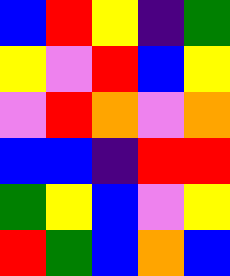[["blue", "red", "yellow", "indigo", "green"], ["yellow", "violet", "red", "blue", "yellow"], ["violet", "red", "orange", "violet", "orange"], ["blue", "blue", "indigo", "red", "red"], ["green", "yellow", "blue", "violet", "yellow"], ["red", "green", "blue", "orange", "blue"]]